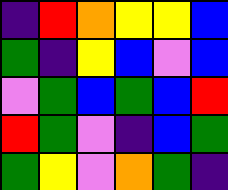[["indigo", "red", "orange", "yellow", "yellow", "blue"], ["green", "indigo", "yellow", "blue", "violet", "blue"], ["violet", "green", "blue", "green", "blue", "red"], ["red", "green", "violet", "indigo", "blue", "green"], ["green", "yellow", "violet", "orange", "green", "indigo"]]